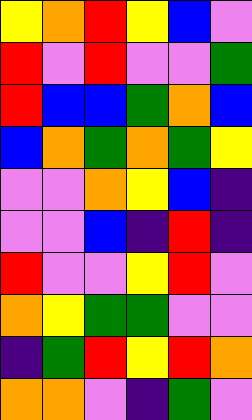[["yellow", "orange", "red", "yellow", "blue", "violet"], ["red", "violet", "red", "violet", "violet", "green"], ["red", "blue", "blue", "green", "orange", "blue"], ["blue", "orange", "green", "orange", "green", "yellow"], ["violet", "violet", "orange", "yellow", "blue", "indigo"], ["violet", "violet", "blue", "indigo", "red", "indigo"], ["red", "violet", "violet", "yellow", "red", "violet"], ["orange", "yellow", "green", "green", "violet", "violet"], ["indigo", "green", "red", "yellow", "red", "orange"], ["orange", "orange", "violet", "indigo", "green", "violet"]]